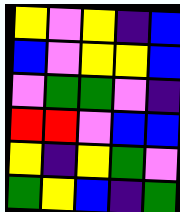[["yellow", "violet", "yellow", "indigo", "blue"], ["blue", "violet", "yellow", "yellow", "blue"], ["violet", "green", "green", "violet", "indigo"], ["red", "red", "violet", "blue", "blue"], ["yellow", "indigo", "yellow", "green", "violet"], ["green", "yellow", "blue", "indigo", "green"]]